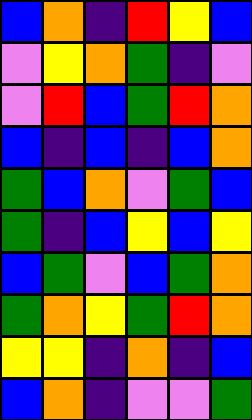[["blue", "orange", "indigo", "red", "yellow", "blue"], ["violet", "yellow", "orange", "green", "indigo", "violet"], ["violet", "red", "blue", "green", "red", "orange"], ["blue", "indigo", "blue", "indigo", "blue", "orange"], ["green", "blue", "orange", "violet", "green", "blue"], ["green", "indigo", "blue", "yellow", "blue", "yellow"], ["blue", "green", "violet", "blue", "green", "orange"], ["green", "orange", "yellow", "green", "red", "orange"], ["yellow", "yellow", "indigo", "orange", "indigo", "blue"], ["blue", "orange", "indigo", "violet", "violet", "green"]]